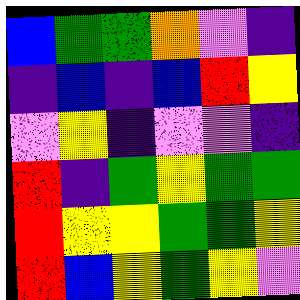[["blue", "green", "green", "orange", "violet", "indigo"], ["indigo", "blue", "indigo", "blue", "red", "yellow"], ["violet", "yellow", "indigo", "violet", "violet", "indigo"], ["red", "indigo", "green", "yellow", "green", "green"], ["red", "yellow", "yellow", "green", "green", "yellow"], ["red", "blue", "yellow", "green", "yellow", "violet"]]